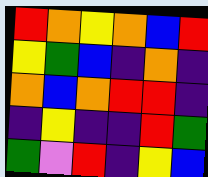[["red", "orange", "yellow", "orange", "blue", "red"], ["yellow", "green", "blue", "indigo", "orange", "indigo"], ["orange", "blue", "orange", "red", "red", "indigo"], ["indigo", "yellow", "indigo", "indigo", "red", "green"], ["green", "violet", "red", "indigo", "yellow", "blue"]]